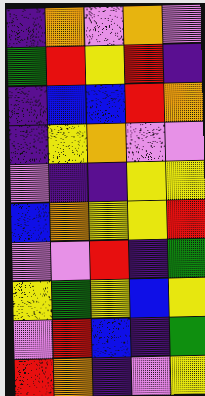[["indigo", "orange", "violet", "orange", "violet"], ["green", "red", "yellow", "red", "indigo"], ["indigo", "blue", "blue", "red", "orange"], ["indigo", "yellow", "orange", "violet", "violet"], ["violet", "indigo", "indigo", "yellow", "yellow"], ["blue", "orange", "yellow", "yellow", "red"], ["violet", "violet", "red", "indigo", "green"], ["yellow", "green", "yellow", "blue", "yellow"], ["violet", "red", "blue", "indigo", "green"], ["red", "orange", "indigo", "violet", "yellow"]]